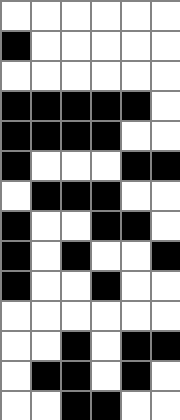[["white", "white", "white", "white", "white", "white"], ["black", "white", "white", "white", "white", "white"], ["white", "white", "white", "white", "white", "white"], ["black", "black", "black", "black", "black", "white"], ["black", "black", "black", "black", "white", "white"], ["black", "white", "white", "white", "black", "black"], ["white", "black", "black", "black", "white", "white"], ["black", "white", "white", "black", "black", "white"], ["black", "white", "black", "white", "white", "black"], ["black", "white", "white", "black", "white", "white"], ["white", "white", "white", "white", "white", "white"], ["white", "white", "black", "white", "black", "black"], ["white", "black", "black", "white", "black", "white"], ["white", "white", "black", "black", "white", "white"]]